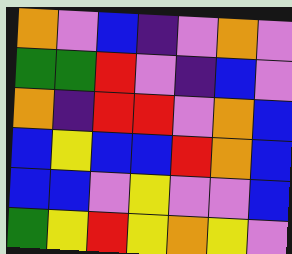[["orange", "violet", "blue", "indigo", "violet", "orange", "violet"], ["green", "green", "red", "violet", "indigo", "blue", "violet"], ["orange", "indigo", "red", "red", "violet", "orange", "blue"], ["blue", "yellow", "blue", "blue", "red", "orange", "blue"], ["blue", "blue", "violet", "yellow", "violet", "violet", "blue"], ["green", "yellow", "red", "yellow", "orange", "yellow", "violet"]]